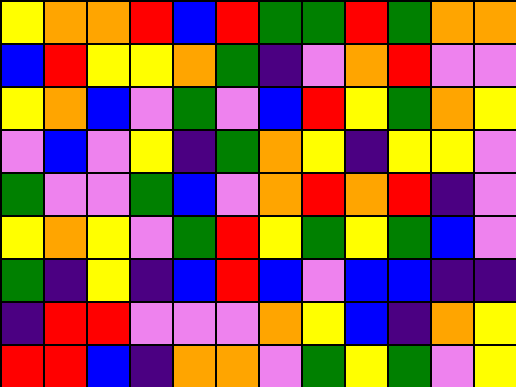[["yellow", "orange", "orange", "red", "blue", "red", "green", "green", "red", "green", "orange", "orange"], ["blue", "red", "yellow", "yellow", "orange", "green", "indigo", "violet", "orange", "red", "violet", "violet"], ["yellow", "orange", "blue", "violet", "green", "violet", "blue", "red", "yellow", "green", "orange", "yellow"], ["violet", "blue", "violet", "yellow", "indigo", "green", "orange", "yellow", "indigo", "yellow", "yellow", "violet"], ["green", "violet", "violet", "green", "blue", "violet", "orange", "red", "orange", "red", "indigo", "violet"], ["yellow", "orange", "yellow", "violet", "green", "red", "yellow", "green", "yellow", "green", "blue", "violet"], ["green", "indigo", "yellow", "indigo", "blue", "red", "blue", "violet", "blue", "blue", "indigo", "indigo"], ["indigo", "red", "red", "violet", "violet", "violet", "orange", "yellow", "blue", "indigo", "orange", "yellow"], ["red", "red", "blue", "indigo", "orange", "orange", "violet", "green", "yellow", "green", "violet", "yellow"]]